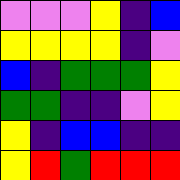[["violet", "violet", "violet", "yellow", "indigo", "blue"], ["yellow", "yellow", "yellow", "yellow", "indigo", "violet"], ["blue", "indigo", "green", "green", "green", "yellow"], ["green", "green", "indigo", "indigo", "violet", "yellow"], ["yellow", "indigo", "blue", "blue", "indigo", "indigo"], ["yellow", "red", "green", "red", "red", "red"]]